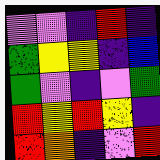[["violet", "violet", "indigo", "red", "indigo"], ["green", "yellow", "yellow", "indigo", "blue"], ["green", "violet", "indigo", "violet", "green"], ["red", "yellow", "red", "yellow", "indigo"], ["red", "orange", "indigo", "violet", "red"]]